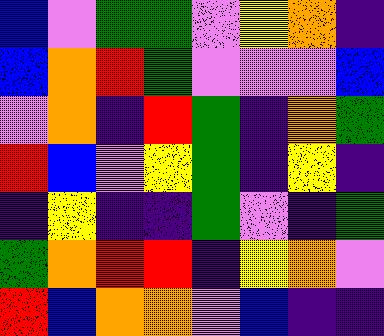[["blue", "violet", "green", "green", "violet", "yellow", "orange", "indigo"], ["blue", "orange", "red", "green", "violet", "violet", "violet", "blue"], ["violet", "orange", "indigo", "red", "green", "indigo", "orange", "green"], ["red", "blue", "violet", "yellow", "green", "indigo", "yellow", "indigo"], ["indigo", "yellow", "indigo", "indigo", "green", "violet", "indigo", "green"], ["green", "orange", "red", "red", "indigo", "yellow", "orange", "violet"], ["red", "blue", "orange", "orange", "violet", "blue", "indigo", "indigo"]]